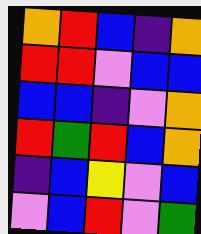[["orange", "red", "blue", "indigo", "orange"], ["red", "red", "violet", "blue", "blue"], ["blue", "blue", "indigo", "violet", "orange"], ["red", "green", "red", "blue", "orange"], ["indigo", "blue", "yellow", "violet", "blue"], ["violet", "blue", "red", "violet", "green"]]